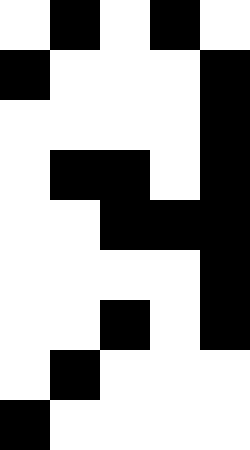[["white", "black", "white", "black", "white"], ["black", "white", "white", "white", "black"], ["white", "white", "white", "white", "black"], ["white", "black", "black", "white", "black"], ["white", "white", "black", "black", "black"], ["white", "white", "white", "white", "black"], ["white", "white", "black", "white", "black"], ["white", "black", "white", "white", "white"], ["black", "white", "white", "white", "white"]]